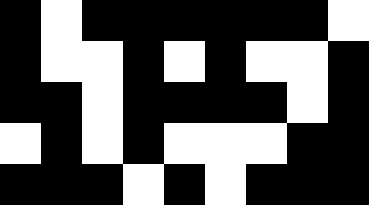[["black", "white", "black", "black", "black", "black", "black", "black", "white"], ["black", "white", "white", "black", "white", "black", "white", "white", "black"], ["black", "black", "white", "black", "black", "black", "black", "white", "black"], ["white", "black", "white", "black", "white", "white", "white", "black", "black"], ["black", "black", "black", "white", "black", "white", "black", "black", "black"]]